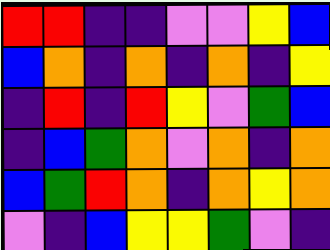[["red", "red", "indigo", "indigo", "violet", "violet", "yellow", "blue"], ["blue", "orange", "indigo", "orange", "indigo", "orange", "indigo", "yellow"], ["indigo", "red", "indigo", "red", "yellow", "violet", "green", "blue"], ["indigo", "blue", "green", "orange", "violet", "orange", "indigo", "orange"], ["blue", "green", "red", "orange", "indigo", "orange", "yellow", "orange"], ["violet", "indigo", "blue", "yellow", "yellow", "green", "violet", "indigo"]]